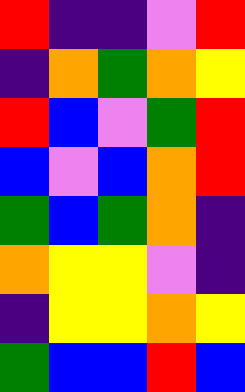[["red", "indigo", "indigo", "violet", "red"], ["indigo", "orange", "green", "orange", "yellow"], ["red", "blue", "violet", "green", "red"], ["blue", "violet", "blue", "orange", "red"], ["green", "blue", "green", "orange", "indigo"], ["orange", "yellow", "yellow", "violet", "indigo"], ["indigo", "yellow", "yellow", "orange", "yellow"], ["green", "blue", "blue", "red", "blue"]]